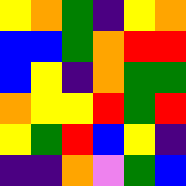[["yellow", "orange", "green", "indigo", "yellow", "orange"], ["blue", "blue", "green", "orange", "red", "red"], ["blue", "yellow", "indigo", "orange", "green", "green"], ["orange", "yellow", "yellow", "red", "green", "red"], ["yellow", "green", "red", "blue", "yellow", "indigo"], ["indigo", "indigo", "orange", "violet", "green", "blue"]]